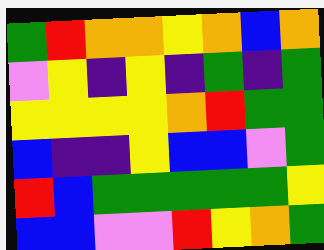[["green", "red", "orange", "orange", "yellow", "orange", "blue", "orange"], ["violet", "yellow", "indigo", "yellow", "indigo", "green", "indigo", "green"], ["yellow", "yellow", "yellow", "yellow", "orange", "red", "green", "green"], ["blue", "indigo", "indigo", "yellow", "blue", "blue", "violet", "green"], ["red", "blue", "green", "green", "green", "green", "green", "yellow"], ["blue", "blue", "violet", "violet", "red", "yellow", "orange", "green"]]